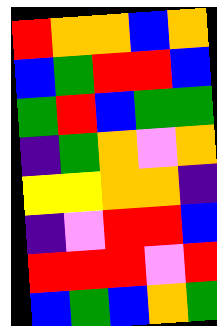[["red", "orange", "orange", "blue", "orange"], ["blue", "green", "red", "red", "blue"], ["green", "red", "blue", "green", "green"], ["indigo", "green", "orange", "violet", "orange"], ["yellow", "yellow", "orange", "orange", "indigo"], ["indigo", "violet", "red", "red", "blue"], ["red", "red", "red", "violet", "red"], ["blue", "green", "blue", "orange", "green"]]